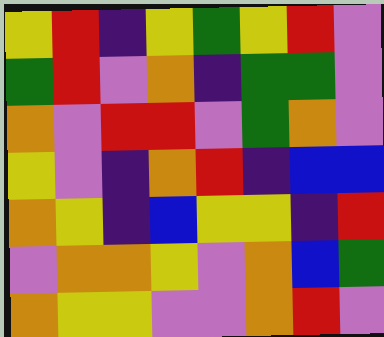[["yellow", "red", "indigo", "yellow", "green", "yellow", "red", "violet"], ["green", "red", "violet", "orange", "indigo", "green", "green", "violet"], ["orange", "violet", "red", "red", "violet", "green", "orange", "violet"], ["yellow", "violet", "indigo", "orange", "red", "indigo", "blue", "blue"], ["orange", "yellow", "indigo", "blue", "yellow", "yellow", "indigo", "red"], ["violet", "orange", "orange", "yellow", "violet", "orange", "blue", "green"], ["orange", "yellow", "yellow", "violet", "violet", "orange", "red", "violet"]]